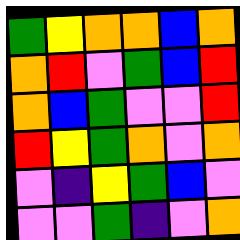[["green", "yellow", "orange", "orange", "blue", "orange"], ["orange", "red", "violet", "green", "blue", "red"], ["orange", "blue", "green", "violet", "violet", "red"], ["red", "yellow", "green", "orange", "violet", "orange"], ["violet", "indigo", "yellow", "green", "blue", "violet"], ["violet", "violet", "green", "indigo", "violet", "orange"]]